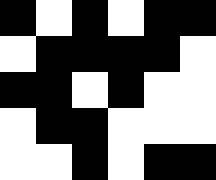[["black", "white", "black", "white", "black", "black"], ["white", "black", "black", "black", "black", "white"], ["black", "black", "white", "black", "white", "white"], ["white", "black", "black", "white", "white", "white"], ["white", "white", "black", "white", "black", "black"]]